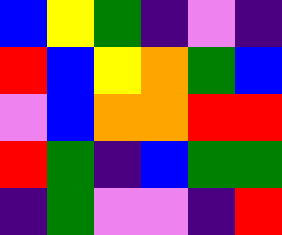[["blue", "yellow", "green", "indigo", "violet", "indigo"], ["red", "blue", "yellow", "orange", "green", "blue"], ["violet", "blue", "orange", "orange", "red", "red"], ["red", "green", "indigo", "blue", "green", "green"], ["indigo", "green", "violet", "violet", "indigo", "red"]]